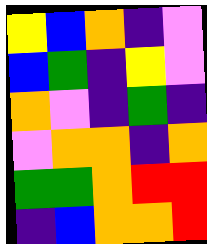[["yellow", "blue", "orange", "indigo", "violet"], ["blue", "green", "indigo", "yellow", "violet"], ["orange", "violet", "indigo", "green", "indigo"], ["violet", "orange", "orange", "indigo", "orange"], ["green", "green", "orange", "red", "red"], ["indigo", "blue", "orange", "orange", "red"]]